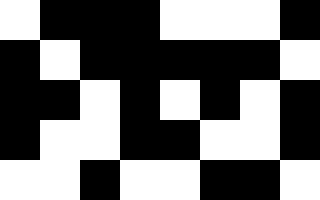[["white", "black", "black", "black", "white", "white", "white", "black"], ["black", "white", "black", "black", "black", "black", "black", "white"], ["black", "black", "white", "black", "white", "black", "white", "black"], ["black", "white", "white", "black", "black", "white", "white", "black"], ["white", "white", "black", "white", "white", "black", "black", "white"]]